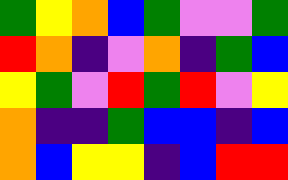[["green", "yellow", "orange", "blue", "green", "violet", "violet", "green"], ["red", "orange", "indigo", "violet", "orange", "indigo", "green", "blue"], ["yellow", "green", "violet", "red", "green", "red", "violet", "yellow"], ["orange", "indigo", "indigo", "green", "blue", "blue", "indigo", "blue"], ["orange", "blue", "yellow", "yellow", "indigo", "blue", "red", "red"]]